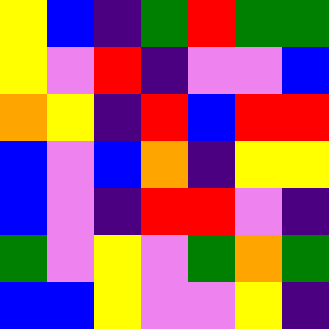[["yellow", "blue", "indigo", "green", "red", "green", "green"], ["yellow", "violet", "red", "indigo", "violet", "violet", "blue"], ["orange", "yellow", "indigo", "red", "blue", "red", "red"], ["blue", "violet", "blue", "orange", "indigo", "yellow", "yellow"], ["blue", "violet", "indigo", "red", "red", "violet", "indigo"], ["green", "violet", "yellow", "violet", "green", "orange", "green"], ["blue", "blue", "yellow", "violet", "violet", "yellow", "indigo"]]